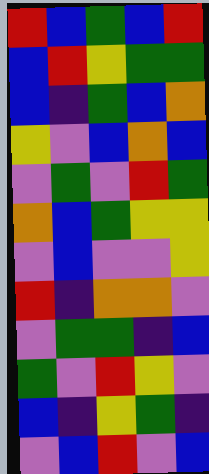[["red", "blue", "green", "blue", "red"], ["blue", "red", "yellow", "green", "green"], ["blue", "indigo", "green", "blue", "orange"], ["yellow", "violet", "blue", "orange", "blue"], ["violet", "green", "violet", "red", "green"], ["orange", "blue", "green", "yellow", "yellow"], ["violet", "blue", "violet", "violet", "yellow"], ["red", "indigo", "orange", "orange", "violet"], ["violet", "green", "green", "indigo", "blue"], ["green", "violet", "red", "yellow", "violet"], ["blue", "indigo", "yellow", "green", "indigo"], ["violet", "blue", "red", "violet", "blue"]]